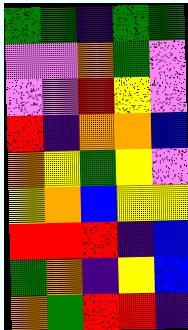[["green", "green", "indigo", "green", "green"], ["violet", "violet", "orange", "green", "violet"], ["violet", "violet", "red", "yellow", "violet"], ["red", "indigo", "orange", "orange", "blue"], ["orange", "yellow", "green", "yellow", "violet"], ["yellow", "orange", "blue", "yellow", "yellow"], ["red", "red", "red", "indigo", "blue"], ["green", "orange", "indigo", "yellow", "blue"], ["orange", "green", "red", "red", "indigo"]]